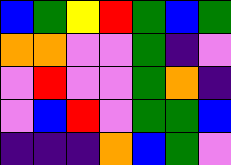[["blue", "green", "yellow", "red", "green", "blue", "green"], ["orange", "orange", "violet", "violet", "green", "indigo", "violet"], ["violet", "red", "violet", "violet", "green", "orange", "indigo"], ["violet", "blue", "red", "violet", "green", "green", "blue"], ["indigo", "indigo", "indigo", "orange", "blue", "green", "violet"]]